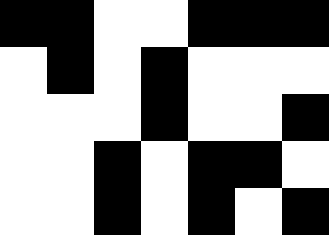[["black", "black", "white", "white", "black", "black", "black"], ["white", "black", "white", "black", "white", "white", "white"], ["white", "white", "white", "black", "white", "white", "black"], ["white", "white", "black", "white", "black", "black", "white"], ["white", "white", "black", "white", "black", "white", "black"]]